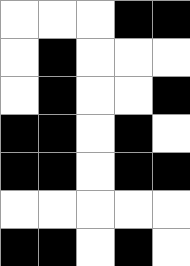[["white", "white", "white", "black", "black"], ["white", "black", "white", "white", "white"], ["white", "black", "white", "white", "black"], ["black", "black", "white", "black", "white"], ["black", "black", "white", "black", "black"], ["white", "white", "white", "white", "white"], ["black", "black", "white", "black", "white"]]